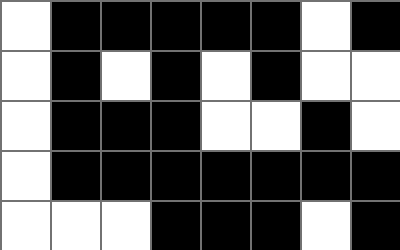[["white", "black", "black", "black", "black", "black", "white", "black"], ["white", "black", "white", "black", "white", "black", "white", "white"], ["white", "black", "black", "black", "white", "white", "black", "white"], ["white", "black", "black", "black", "black", "black", "black", "black"], ["white", "white", "white", "black", "black", "black", "white", "black"]]